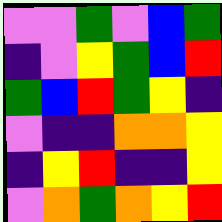[["violet", "violet", "green", "violet", "blue", "green"], ["indigo", "violet", "yellow", "green", "blue", "red"], ["green", "blue", "red", "green", "yellow", "indigo"], ["violet", "indigo", "indigo", "orange", "orange", "yellow"], ["indigo", "yellow", "red", "indigo", "indigo", "yellow"], ["violet", "orange", "green", "orange", "yellow", "red"]]